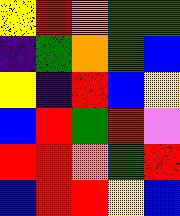[["yellow", "red", "orange", "green", "green"], ["indigo", "green", "orange", "green", "blue"], ["yellow", "indigo", "red", "blue", "yellow"], ["blue", "red", "green", "red", "violet"], ["red", "red", "orange", "green", "red"], ["blue", "red", "red", "yellow", "blue"]]